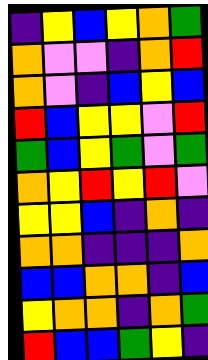[["indigo", "yellow", "blue", "yellow", "orange", "green"], ["orange", "violet", "violet", "indigo", "orange", "red"], ["orange", "violet", "indigo", "blue", "yellow", "blue"], ["red", "blue", "yellow", "yellow", "violet", "red"], ["green", "blue", "yellow", "green", "violet", "green"], ["orange", "yellow", "red", "yellow", "red", "violet"], ["yellow", "yellow", "blue", "indigo", "orange", "indigo"], ["orange", "orange", "indigo", "indigo", "indigo", "orange"], ["blue", "blue", "orange", "orange", "indigo", "blue"], ["yellow", "orange", "orange", "indigo", "orange", "green"], ["red", "blue", "blue", "green", "yellow", "indigo"]]